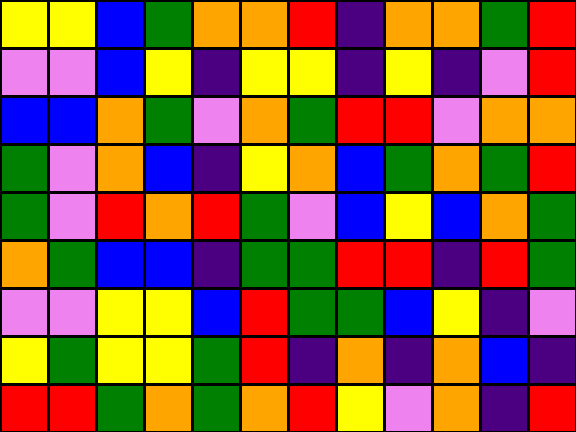[["yellow", "yellow", "blue", "green", "orange", "orange", "red", "indigo", "orange", "orange", "green", "red"], ["violet", "violet", "blue", "yellow", "indigo", "yellow", "yellow", "indigo", "yellow", "indigo", "violet", "red"], ["blue", "blue", "orange", "green", "violet", "orange", "green", "red", "red", "violet", "orange", "orange"], ["green", "violet", "orange", "blue", "indigo", "yellow", "orange", "blue", "green", "orange", "green", "red"], ["green", "violet", "red", "orange", "red", "green", "violet", "blue", "yellow", "blue", "orange", "green"], ["orange", "green", "blue", "blue", "indigo", "green", "green", "red", "red", "indigo", "red", "green"], ["violet", "violet", "yellow", "yellow", "blue", "red", "green", "green", "blue", "yellow", "indigo", "violet"], ["yellow", "green", "yellow", "yellow", "green", "red", "indigo", "orange", "indigo", "orange", "blue", "indigo"], ["red", "red", "green", "orange", "green", "orange", "red", "yellow", "violet", "orange", "indigo", "red"]]